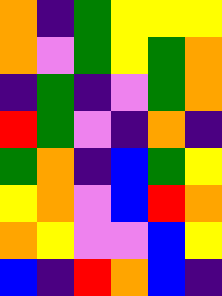[["orange", "indigo", "green", "yellow", "yellow", "yellow"], ["orange", "violet", "green", "yellow", "green", "orange"], ["indigo", "green", "indigo", "violet", "green", "orange"], ["red", "green", "violet", "indigo", "orange", "indigo"], ["green", "orange", "indigo", "blue", "green", "yellow"], ["yellow", "orange", "violet", "blue", "red", "orange"], ["orange", "yellow", "violet", "violet", "blue", "yellow"], ["blue", "indigo", "red", "orange", "blue", "indigo"]]